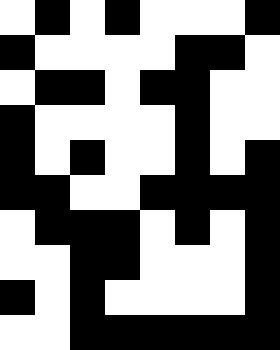[["white", "black", "white", "black", "white", "white", "white", "black"], ["black", "white", "white", "white", "white", "black", "black", "white"], ["white", "black", "black", "white", "black", "black", "white", "white"], ["black", "white", "white", "white", "white", "black", "white", "white"], ["black", "white", "black", "white", "white", "black", "white", "black"], ["black", "black", "white", "white", "black", "black", "black", "black"], ["white", "black", "black", "black", "white", "black", "white", "black"], ["white", "white", "black", "black", "white", "white", "white", "black"], ["black", "white", "black", "white", "white", "white", "white", "black"], ["white", "white", "black", "black", "black", "black", "black", "black"]]